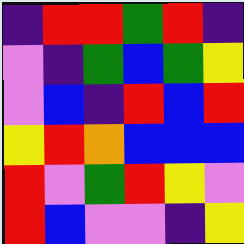[["indigo", "red", "red", "green", "red", "indigo"], ["violet", "indigo", "green", "blue", "green", "yellow"], ["violet", "blue", "indigo", "red", "blue", "red"], ["yellow", "red", "orange", "blue", "blue", "blue"], ["red", "violet", "green", "red", "yellow", "violet"], ["red", "blue", "violet", "violet", "indigo", "yellow"]]